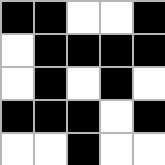[["black", "black", "white", "white", "black"], ["white", "black", "black", "black", "black"], ["white", "black", "white", "black", "white"], ["black", "black", "black", "white", "black"], ["white", "white", "black", "white", "white"]]